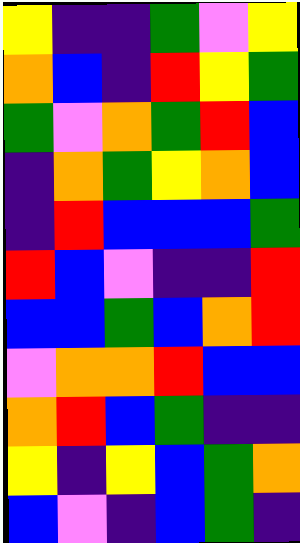[["yellow", "indigo", "indigo", "green", "violet", "yellow"], ["orange", "blue", "indigo", "red", "yellow", "green"], ["green", "violet", "orange", "green", "red", "blue"], ["indigo", "orange", "green", "yellow", "orange", "blue"], ["indigo", "red", "blue", "blue", "blue", "green"], ["red", "blue", "violet", "indigo", "indigo", "red"], ["blue", "blue", "green", "blue", "orange", "red"], ["violet", "orange", "orange", "red", "blue", "blue"], ["orange", "red", "blue", "green", "indigo", "indigo"], ["yellow", "indigo", "yellow", "blue", "green", "orange"], ["blue", "violet", "indigo", "blue", "green", "indigo"]]